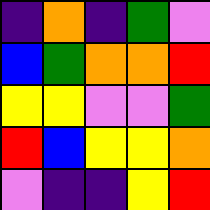[["indigo", "orange", "indigo", "green", "violet"], ["blue", "green", "orange", "orange", "red"], ["yellow", "yellow", "violet", "violet", "green"], ["red", "blue", "yellow", "yellow", "orange"], ["violet", "indigo", "indigo", "yellow", "red"]]